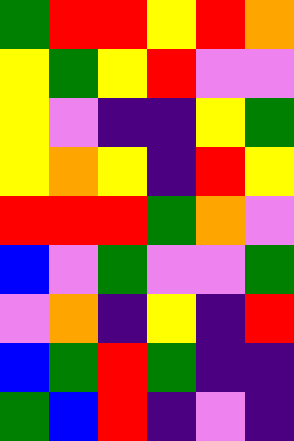[["green", "red", "red", "yellow", "red", "orange"], ["yellow", "green", "yellow", "red", "violet", "violet"], ["yellow", "violet", "indigo", "indigo", "yellow", "green"], ["yellow", "orange", "yellow", "indigo", "red", "yellow"], ["red", "red", "red", "green", "orange", "violet"], ["blue", "violet", "green", "violet", "violet", "green"], ["violet", "orange", "indigo", "yellow", "indigo", "red"], ["blue", "green", "red", "green", "indigo", "indigo"], ["green", "blue", "red", "indigo", "violet", "indigo"]]